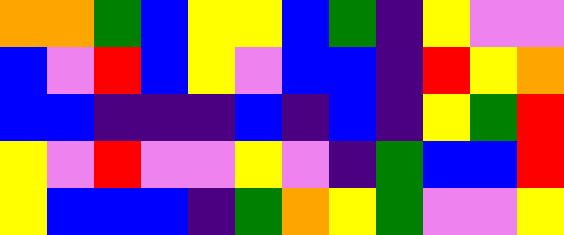[["orange", "orange", "green", "blue", "yellow", "yellow", "blue", "green", "indigo", "yellow", "violet", "violet"], ["blue", "violet", "red", "blue", "yellow", "violet", "blue", "blue", "indigo", "red", "yellow", "orange"], ["blue", "blue", "indigo", "indigo", "indigo", "blue", "indigo", "blue", "indigo", "yellow", "green", "red"], ["yellow", "violet", "red", "violet", "violet", "yellow", "violet", "indigo", "green", "blue", "blue", "red"], ["yellow", "blue", "blue", "blue", "indigo", "green", "orange", "yellow", "green", "violet", "violet", "yellow"]]